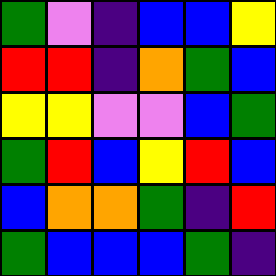[["green", "violet", "indigo", "blue", "blue", "yellow"], ["red", "red", "indigo", "orange", "green", "blue"], ["yellow", "yellow", "violet", "violet", "blue", "green"], ["green", "red", "blue", "yellow", "red", "blue"], ["blue", "orange", "orange", "green", "indigo", "red"], ["green", "blue", "blue", "blue", "green", "indigo"]]